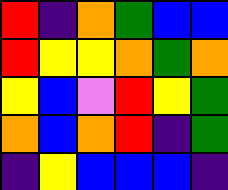[["red", "indigo", "orange", "green", "blue", "blue"], ["red", "yellow", "yellow", "orange", "green", "orange"], ["yellow", "blue", "violet", "red", "yellow", "green"], ["orange", "blue", "orange", "red", "indigo", "green"], ["indigo", "yellow", "blue", "blue", "blue", "indigo"]]